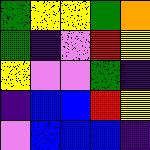[["green", "yellow", "yellow", "green", "orange"], ["green", "indigo", "violet", "red", "yellow"], ["yellow", "violet", "violet", "green", "indigo"], ["indigo", "blue", "blue", "red", "yellow"], ["violet", "blue", "blue", "blue", "indigo"]]